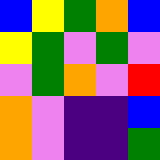[["blue", "yellow", "green", "orange", "blue"], ["yellow", "green", "violet", "green", "violet"], ["violet", "green", "orange", "violet", "red"], ["orange", "violet", "indigo", "indigo", "blue"], ["orange", "violet", "indigo", "indigo", "green"]]